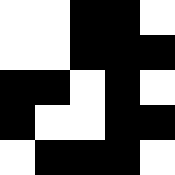[["white", "white", "black", "black", "white"], ["white", "white", "black", "black", "black"], ["black", "black", "white", "black", "white"], ["black", "white", "white", "black", "black"], ["white", "black", "black", "black", "white"]]